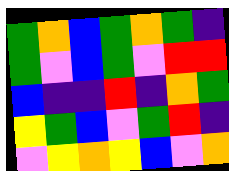[["green", "orange", "blue", "green", "orange", "green", "indigo"], ["green", "violet", "blue", "green", "violet", "red", "red"], ["blue", "indigo", "indigo", "red", "indigo", "orange", "green"], ["yellow", "green", "blue", "violet", "green", "red", "indigo"], ["violet", "yellow", "orange", "yellow", "blue", "violet", "orange"]]